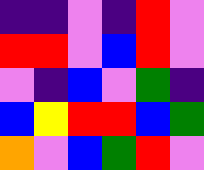[["indigo", "indigo", "violet", "indigo", "red", "violet"], ["red", "red", "violet", "blue", "red", "violet"], ["violet", "indigo", "blue", "violet", "green", "indigo"], ["blue", "yellow", "red", "red", "blue", "green"], ["orange", "violet", "blue", "green", "red", "violet"]]